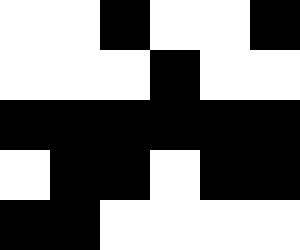[["white", "white", "black", "white", "white", "black"], ["white", "white", "white", "black", "white", "white"], ["black", "black", "black", "black", "black", "black"], ["white", "black", "black", "white", "black", "black"], ["black", "black", "white", "white", "white", "white"]]